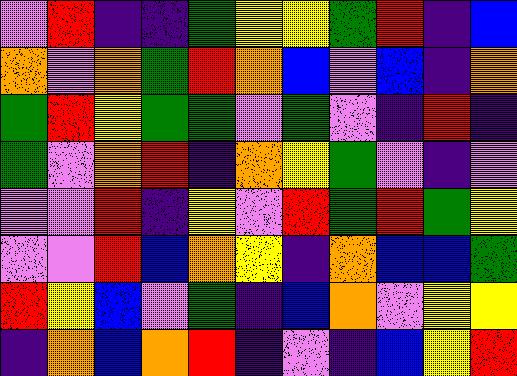[["violet", "red", "indigo", "indigo", "green", "yellow", "yellow", "green", "red", "indigo", "blue"], ["orange", "violet", "orange", "green", "red", "orange", "blue", "violet", "blue", "indigo", "orange"], ["green", "red", "yellow", "green", "green", "violet", "green", "violet", "indigo", "red", "indigo"], ["green", "violet", "orange", "red", "indigo", "orange", "yellow", "green", "violet", "indigo", "violet"], ["violet", "violet", "red", "indigo", "yellow", "violet", "red", "green", "red", "green", "yellow"], ["violet", "violet", "red", "blue", "orange", "yellow", "indigo", "orange", "blue", "blue", "green"], ["red", "yellow", "blue", "violet", "green", "indigo", "blue", "orange", "violet", "yellow", "yellow"], ["indigo", "orange", "blue", "orange", "red", "indigo", "violet", "indigo", "blue", "yellow", "red"]]